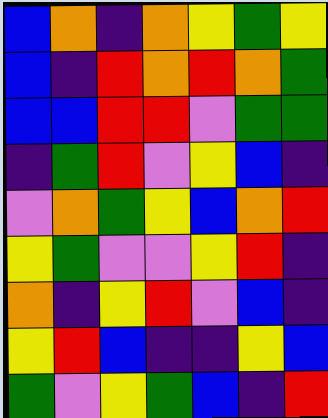[["blue", "orange", "indigo", "orange", "yellow", "green", "yellow"], ["blue", "indigo", "red", "orange", "red", "orange", "green"], ["blue", "blue", "red", "red", "violet", "green", "green"], ["indigo", "green", "red", "violet", "yellow", "blue", "indigo"], ["violet", "orange", "green", "yellow", "blue", "orange", "red"], ["yellow", "green", "violet", "violet", "yellow", "red", "indigo"], ["orange", "indigo", "yellow", "red", "violet", "blue", "indigo"], ["yellow", "red", "blue", "indigo", "indigo", "yellow", "blue"], ["green", "violet", "yellow", "green", "blue", "indigo", "red"]]